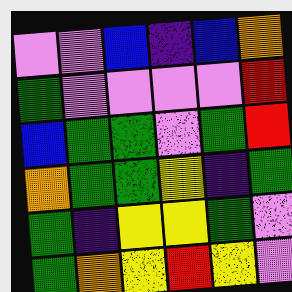[["violet", "violet", "blue", "indigo", "blue", "orange"], ["green", "violet", "violet", "violet", "violet", "red"], ["blue", "green", "green", "violet", "green", "red"], ["orange", "green", "green", "yellow", "indigo", "green"], ["green", "indigo", "yellow", "yellow", "green", "violet"], ["green", "orange", "yellow", "red", "yellow", "violet"]]